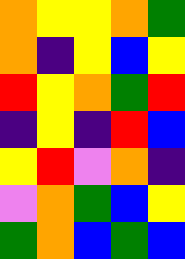[["orange", "yellow", "yellow", "orange", "green"], ["orange", "indigo", "yellow", "blue", "yellow"], ["red", "yellow", "orange", "green", "red"], ["indigo", "yellow", "indigo", "red", "blue"], ["yellow", "red", "violet", "orange", "indigo"], ["violet", "orange", "green", "blue", "yellow"], ["green", "orange", "blue", "green", "blue"]]